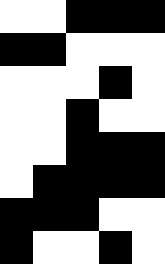[["white", "white", "black", "black", "black"], ["black", "black", "white", "white", "white"], ["white", "white", "white", "black", "white"], ["white", "white", "black", "white", "white"], ["white", "white", "black", "black", "black"], ["white", "black", "black", "black", "black"], ["black", "black", "black", "white", "white"], ["black", "white", "white", "black", "white"]]